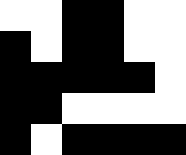[["white", "white", "black", "black", "white", "white"], ["black", "white", "black", "black", "white", "white"], ["black", "black", "black", "black", "black", "white"], ["black", "black", "white", "white", "white", "white"], ["black", "white", "black", "black", "black", "black"]]